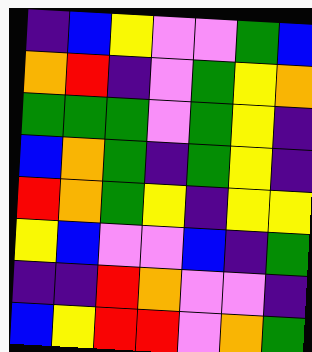[["indigo", "blue", "yellow", "violet", "violet", "green", "blue"], ["orange", "red", "indigo", "violet", "green", "yellow", "orange"], ["green", "green", "green", "violet", "green", "yellow", "indigo"], ["blue", "orange", "green", "indigo", "green", "yellow", "indigo"], ["red", "orange", "green", "yellow", "indigo", "yellow", "yellow"], ["yellow", "blue", "violet", "violet", "blue", "indigo", "green"], ["indigo", "indigo", "red", "orange", "violet", "violet", "indigo"], ["blue", "yellow", "red", "red", "violet", "orange", "green"]]